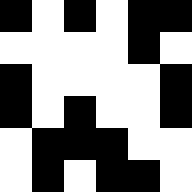[["black", "white", "black", "white", "black", "black"], ["white", "white", "white", "white", "black", "white"], ["black", "white", "white", "white", "white", "black"], ["black", "white", "black", "white", "white", "black"], ["white", "black", "black", "black", "white", "white"], ["white", "black", "white", "black", "black", "white"]]